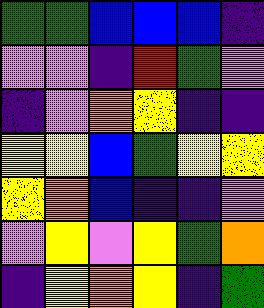[["green", "green", "blue", "blue", "blue", "indigo"], ["violet", "violet", "indigo", "red", "green", "violet"], ["indigo", "violet", "orange", "yellow", "indigo", "indigo"], ["yellow", "yellow", "blue", "green", "yellow", "yellow"], ["yellow", "orange", "blue", "indigo", "indigo", "violet"], ["violet", "yellow", "violet", "yellow", "green", "orange"], ["indigo", "yellow", "orange", "yellow", "indigo", "green"]]